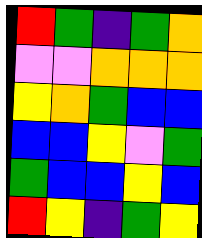[["red", "green", "indigo", "green", "orange"], ["violet", "violet", "orange", "orange", "orange"], ["yellow", "orange", "green", "blue", "blue"], ["blue", "blue", "yellow", "violet", "green"], ["green", "blue", "blue", "yellow", "blue"], ["red", "yellow", "indigo", "green", "yellow"]]